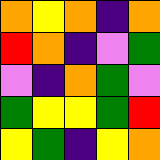[["orange", "yellow", "orange", "indigo", "orange"], ["red", "orange", "indigo", "violet", "green"], ["violet", "indigo", "orange", "green", "violet"], ["green", "yellow", "yellow", "green", "red"], ["yellow", "green", "indigo", "yellow", "orange"]]